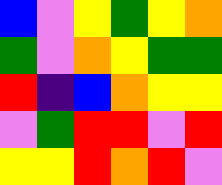[["blue", "violet", "yellow", "green", "yellow", "orange"], ["green", "violet", "orange", "yellow", "green", "green"], ["red", "indigo", "blue", "orange", "yellow", "yellow"], ["violet", "green", "red", "red", "violet", "red"], ["yellow", "yellow", "red", "orange", "red", "violet"]]